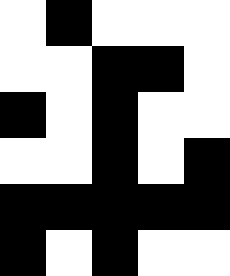[["white", "black", "white", "white", "white"], ["white", "white", "black", "black", "white"], ["black", "white", "black", "white", "white"], ["white", "white", "black", "white", "black"], ["black", "black", "black", "black", "black"], ["black", "white", "black", "white", "white"]]